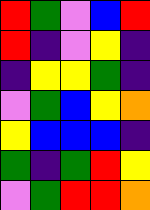[["red", "green", "violet", "blue", "red"], ["red", "indigo", "violet", "yellow", "indigo"], ["indigo", "yellow", "yellow", "green", "indigo"], ["violet", "green", "blue", "yellow", "orange"], ["yellow", "blue", "blue", "blue", "indigo"], ["green", "indigo", "green", "red", "yellow"], ["violet", "green", "red", "red", "orange"]]